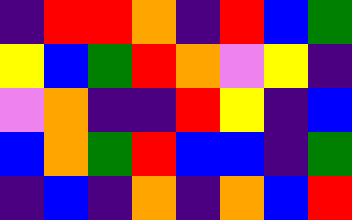[["indigo", "red", "red", "orange", "indigo", "red", "blue", "green"], ["yellow", "blue", "green", "red", "orange", "violet", "yellow", "indigo"], ["violet", "orange", "indigo", "indigo", "red", "yellow", "indigo", "blue"], ["blue", "orange", "green", "red", "blue", "blue", "indigo", "green"], ["indigo", "blue", "indigo", "orange", "indigo", "orange", "blue", "red"]]